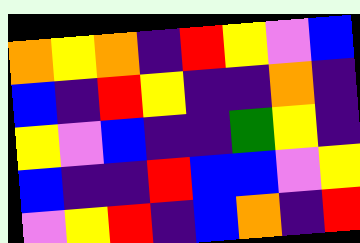[["orange", "yellow", "orange", "indigo", "red", "yellow", "violet", "blue"], ["blue", "indigo", "red", "yellow", "indigo", "indigo", "orange", "indigo"], ["yellow", "violet", "blue", "indigo", "indigo", "green", "yellow", "indigo"], ["blue", "indigo", "indigo", "red", "blue", "blue", "violet", "yellow"], ["violet", "yellow", "red", "indigo", "blue", "orange", "indigo", "red"]]